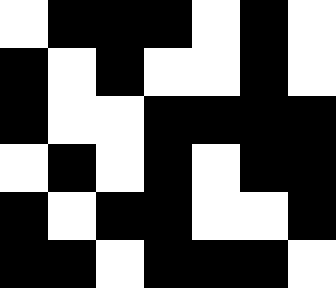[["white", "black", "black", "black", "white", "black", "white"], ["black", "white", "black", "white", "white", "black", "white"], ["black", "white", "white", "black", "black", "black", "black"], ["white", "black", "white", "black", "white", "black", "black"], ["black", "white", "black", "black", "white", "white", "black"], ["black", "black", "white", "black", "black", "black", "white"]]